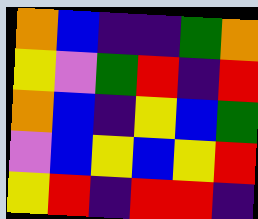[["orange", "blue", "indigo", "indigo", "green", "orange"], ["yellow", "violet", "green", "red", "indigo", "red"], ["orange", "blue", "indigo", "yellow", "blue", "green"], ["violet", "blue", "yellow", "blue", "yellow", "red"], ["yellow", "red", "indigo", "red", "red", "indigo"]]